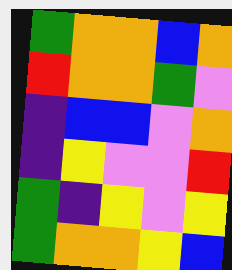[["green", "orange", "orange", "blue", "orange"], ["red", "orange", "orange", "green", "violet"], ["indigo", "blue", "blue", "violet", "orange"], ["indigo", "yellow", "violet", "violet", "red"], ["green", "indigo", "yellow", "violet", "yellow"], ["green", "orange", "orange", "yellow", "blue"]]